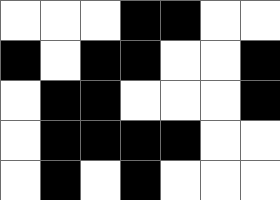[["white", "white", "white", "black", "black", "white", "white"], ["black", "white", "black", "black", "white", "white", "black"], ["white", "black", "black", "white", "white", "white", "black"], ["white", "black", "black", "black", "black", "white", "white"], ["white", "black", "white", "black", "white", "white", "white"]]